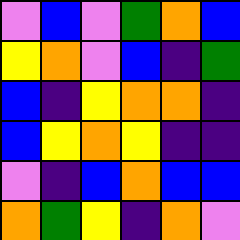[["violet", "blue", "violet", "green", "orange", "blue"], ["yellow", "orange", "violet", "blue", "indigo", "green"], ["blue", "indigo", "yellow", "orange", "orange", "indigo"], ["blue", "yellow", "orange", "yellow", "indigo", "indigo"], ["violet", "indigo", "blue", "orange", "blue", "blue"], ["orange", "green", "yellow", "indigo", "orange", "violet"]]